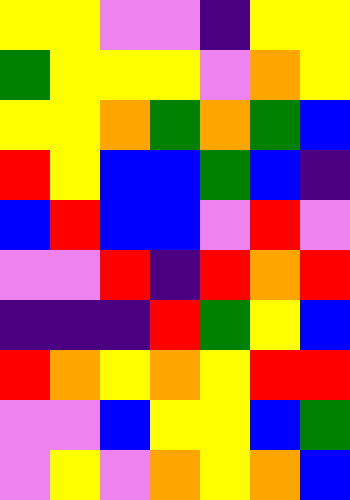[["yellow", "yellow", "violet", "violet", "indigo", "yellow", "yellow"], ["green", "yellow", "yellow", "yellow", "violet", "orange", "yellow"], ["yellow", "yellow", "orange", "green", "orange", "green", "blue"], ["red", "yellow", "blue", "blue", "green", "blue", "indigo"], ["blue", "red", "blue", "blue", "violet", "red", "violet"], ["violet", "violet", "red", "indigo", "red", "orange", "red"], ["indigo", "indigo", "indigo", "red", "green", "yellow", "blue"], ["red", "orange", "yellow", "orange", "yellow", "red", "red"], ["violet", "violet", "blue", "yellow", "yellow", "blue", "green"], ["violet", "yellow", "violet", "orange", "yellow", "orange", "blue"]]